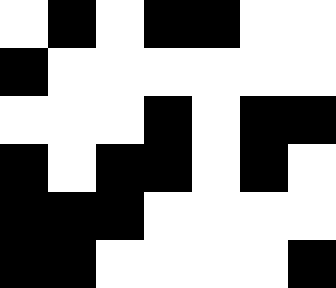[["white", "black", "white", "black", "black", "white", "white"], ["black", "white", "white", "white", "white", "white", "white"], ["white", "white", "white", "black", "white", "black", "black"], ["black", "white", "black", "black", "white", "black", "white"], ["black", "black", "black", "white", "white", "white", "white"], ["black", "black", "white", "white", "white", "white", "black"]]